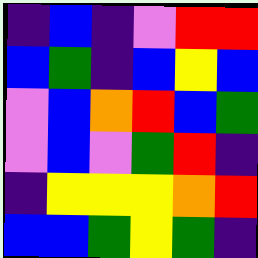[["indigo", "blue", "indigo", "violet", "red", "red"], ["blue", "green", "indigo", "blue", "yellow", "blue"], ["violet", "blue", "orange", "red", "blue", "green"], ["violet", "blue", "violet", "green", "red", "indigo"], ["indigo", "yellow", "yellow", "yellow", "orange", "red"], ["blue", "blue", "green", "yellow", "green", "indigo"]]